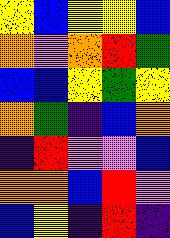[["yellow", "blue", "yellow", "yellow", "blue"], ["orange", "violet", "orange", "red", "green"], ["blue", "blue", "yellow", "green", "yellow"], ["orange", "green", "indigo", "blue", "orange"], ["indigo", "red", "violet", "violet", "blue"], ["orange", "orange", "blue", "red", "violet"], ["blue", "yellow", "indigo", "red", "indigo"]]